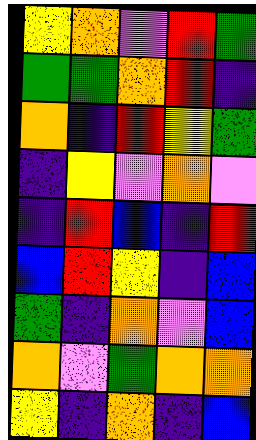[["yellow", "orange", "violet", "red", "green"], ["green", "green", "orange", "red", "indigo"], ["orange", "indigo", "red", "yellow", "green"], ["indigo", "yellow", "violet", "orange", "violet"], ["indigo", "red", "blue", "indigo", "red"], ["blue", "red", "yellow", "indigo", "blue"], ["green", "indigo", "orange", "violet", "blue"], ["orange", "violet", "green", "orange", "orange"], ["yellow", "indigo", "orange", "indigo", "blue"]]